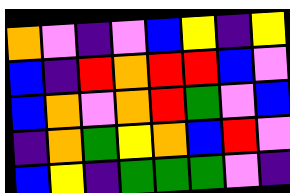[["orange", "violet", "indigo", "violet", "blue", "yellow", "indigo", "yellow"], ["blue", "indigo", "red", "orange", "red", "red", "blue", "violet"], ["blue", "orange", "violet", "orange", "red", "green", "violet", "blue"], ["indigo", "orange", "green", "yellow", "orange", "blue", "red", "violet"], ["blue", "yellow", "indigo", "green", "green", "green", "violet", "indigo"]]